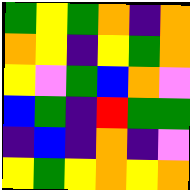[["green", "yellow", "green", "orange", "indigo", "orange"], ["orange", "yellow", "indigo", "yellow", "green", "orange"], ["yellow", "violet", "green", "blue", "orange", "violet"], ["blue", "green", "indigo", "red", "green", "green"], ["indigo", "blue", "indigo", "orange", "indigo", "violet"], ["yellow", "green", "yellow", "orange", "yellow", "orange"]]